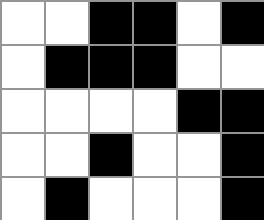[["white", "white", "black", "black", "white", "black"], ["white", "black", "black", "black", "white", "white"], ["white", "white", "white", "white", "black", "black"], ["white", "white", "black", "white", "white", "black"], ["white", "black", "white", "white", "white", "black"]]